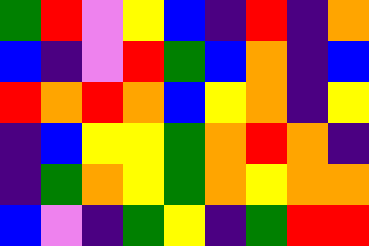[["green", "red", "violet", "yellow", "blue", "indigo", "red", "indigo", "orange"], ["blue", "indigo", "violet", "red", "green", "blue", "orange", "indigo", "blue"], ["red", "orange", "red", "orange", "blue", "yellow", "orange", "indigo", "yellow"], ["indigo", "blue", "yellow", "yellow", "green", "orange", "red", "orange", "indigo"], ["indigo", "green", "orange", "yellow", "green", "orange", "yellow", "orange", "orange"], ["blue", "violet", "indigo", "green", "yellow", "indigo", "green", "red", "red"]]